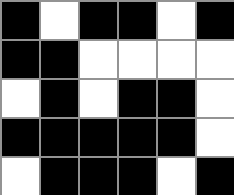[["black", "white", "black", "black", "white", "black"], ["black", "black", "white", "white", "white", "white"], ["white", "black", "white", "black", "black", "white"], ["black", "black", "black", "black", "black", "white"], ["white", "black", "black", "black", "white", "black"]]